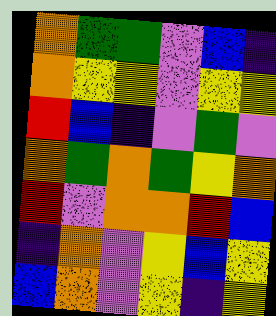[["orange", "green", "green", "violet", "blue", "indigo"], ["orange", "yellow", "yellow", "violet", "yellow", "yellow"], ["red", "blue", "indigo", "violet", "green", "violet"], ["orange", "green", "orange", "green", "yellow", "orange"], ["red", "violet", "orange", "orange", "red", "blue"], ["indigo", "orange", "violet", "yellow", "blue", "yellow"], ["blue", "orange", "violet", "yellow", "indigo", "yellow"]]